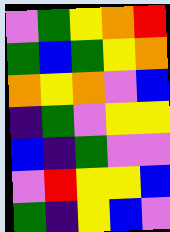[["violet", "green", "yellow", "orange", "red"], ["green", "blue", "green", "yellow", "orange"], ["orange", "yellow", "orange", "violet", "blue"], ["indigo", "green", "violet", "yellow", "yellow"], ["blue", "indigo", "green", "violet", "violet"], ["violet", "red", "yellow", "yellow", "blue"], ["green", "indigo", "yellow", "blue", "violet"]]